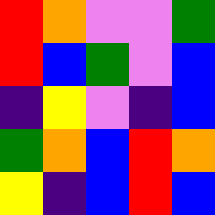[["red", "orange", "violet", "violet", "green"], ["red", "blue", "green", "violet", "blue"], ["indigo", "yellow", "violet", "indigo", "blue"], ["green", "orange", "blue", "red", "orange"], ["yellow", "indigo", "blue", "red", "blue"]]